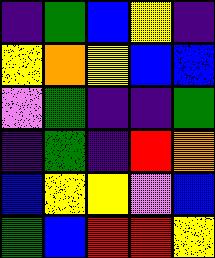[["indigo", "green", "blue", "yellow", "indigo"], ["yellow", "orange", "yellow", "blue", "blue"], ["violet", "green", "indigo", "indigo", "green"], ["indigo", "green", "indigo", "red", "orange"], ["blue", "yellow", "yellow", "violet", "blue"], ["green", "blue", "red", "red", "yellow"]]